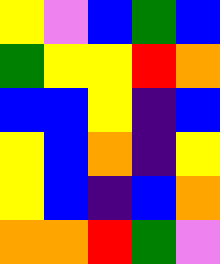[["yellow", "violet", "blue", "green", "blue"], ["green", "yellow", "yellow", "red", "orange"], ["blue", "blue", "yellow", "indigo", "blue"], ["yellow", "blue", "orange", "indigo", "yellow"], ["yellow", "blue", "indigo", "blue", "orange"], ["orange", "orange", "red", "green", "violet"]]